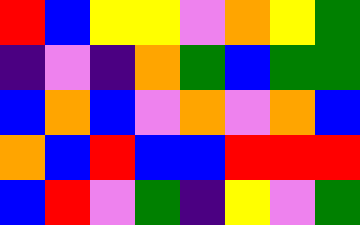[["red", "blue", "yellow", "yellow", "violet", "orange", "yellow", "green"], ["indigo", "violet", "indigo", "orange", "green", "blue", "green", "green"], ["blue", "orange", "blue", "violet", "orange", "violet", "orange", "blue"], ["orange", "blue", "red", "blue", "blue", "red", "red", "red"], ["blue", "red", "violet", "green", "indigo", "yellow", "violet", "green"]]